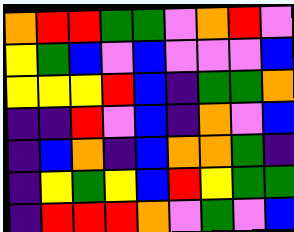[["orange", "red", "red", "green", "green", "violet", "orange", "red", "violet"], ["yellow", "green", "blue", "violet", "blue", "violet", "violet", "violet", "blue"], ["yellow", "yellow", "yellow", "red", "blue", "indigo", "green", "green", "orange"], ["indigo", "indigo", "red", "violet", "blue", "indigo", "orange", "violet", "blue"], ["indigo", "blue", "orange", "indigo", "blue", "orange", "orange", "green", "indigo"], ["indigo", "yellow", "green", "yellow", "blue", "red", "yellow", "green", "green"], ["indigo", "red", "red", "red", "orange", "violet", "green", "violet", "blue"]]